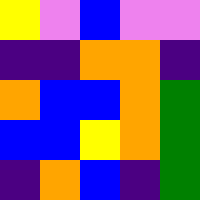[["yellow", "violet", "blue", "violet", "violet"], ["indigo", "indigo", "orange", "orange", "indigo"], ["orange", "blue", "blue", "orange", "green"], ["blue", "blue", "yellow", "orange", "green"], ["indigo", "orange", "blue", "indigo", "green"]]